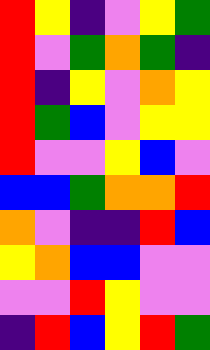[["red", "yellow", "indigo", "violet", "yellow", "green"], ["red", "violet", "green", "orange", "green", "indigo"], ["red", "indigo", "yellow", "violet", "orange", "yellow"], ["red", "green", "blue", "violet", "yellow", "yellow"], ["red", "violet", "violet", "yellow", "blue", "violet"], ["blue", "blue", "green", "orange", "orange", "red"], ["orange", "violet", "indigo", "indigo", "red", "blue"], ["yellow", "orange", "blue", "blue", "violet", "violet"], ["violet", "violet", "red", "yellow", "violet", "violet"], ["indigo", "red", "blue", "yellow", "red", "green"]]